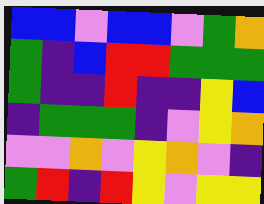[["blue", "blue", "violet", "blue", "blue", "violet", "green", "orange"], ["green", "indigo", "blue", "red", "red", "green", "green", "green"], ["green", "indigo", "indigo", "red", "indigo", "indigo", "yellow", "blue"], ["indigo", "green", "green", "green", "indigo", "violet", "yellow", "orange"], ["violet", "violet", "orange", "violet", "yellow", "orange", "violet", "indigo"], ["green", "red", "indigo", "red", "yellow", "violet", "yellow", "yellow"]]